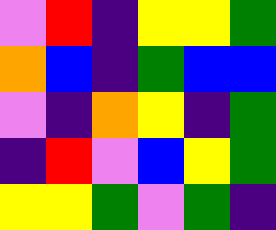[["violet", "red", "indigo", "yellow", "yellow", "green"], ["orange", "blue", "indigo", "green", "blue", "blue"], ["violet", "indigo", "orange", "yellow", "indigo", "green"], ["indigo", "red", "violet", "blue", "yellow", "green"], ["yellow", "yellow", "green", "violet", "green", "indigo"]]